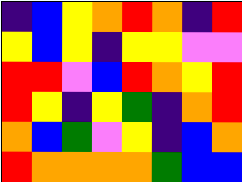[["indigo", "blue", "yellow", "orange", "red", "orange", "indigo", "red"], ["yellow", "blue", "yellow", "indigo", "yellow", "yellow", "violet", "violet"], ["red", "red", "violet", "blue", "red", "orange", "yellow", "red"], ["red", "yellow", "indigo", "yellow", "green", "indigo", "orange", "red"], ["orange", "blue", "green", "violet", "yellow", "indigo", "blue", "orange"], ["red", "orange", "orange", "orange", "orange", "green", "blue", "blue"]]